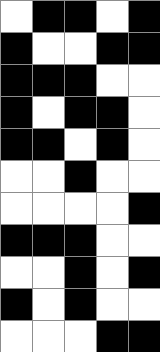[["white", "black", "black", "white", "black"], ["black", "white", "white", "black", "black"], ["black", "black", "black", "white", "white"], ["black", "white", "black", "black", "white"], ["black", "black", "white", "black", "white"], ["white", "white", "black", "white", "white"], ["white", "white", "white", "white", "black"], ["black", "black", "black", "white", "white"], ["white", "white", "black", "white", "black"], ["black", "white", "black", "white", "white"], ["white", "white", "white", "black", "black"]]